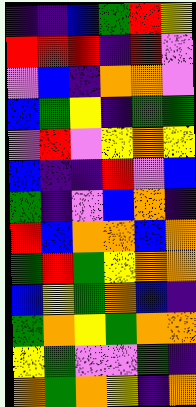[["indigo", "indigo", "blue", "green", "red", "yellow"], ["red", "red", "red", "indigo", "red", "violet"], ["violet", "blue", "indigo", "orange", "orange", "violet"], ["blue", "green", "yellow", "indigo", "green", "green"], ["violet", "red", "violet", "yellow", "orange", "yellow"], ["blue", "indigo", "indigo", "red", "violet", "blue"], ["green", "indigo", "violet", "blue", "orange", "indigo"], ["red", "blue", "orange", "orange", "blue", "orange"], ["green", "red", "green", "yellow", "orange", "orange"], ["blue", "yellow", "green", "orange", "blue", "indigo"], ["green", "orange", "yellow", "green", "orange", "orange"], ["yellow", "green", "violet", "violet", "green", "indigo"], ["orange", "green", "orange", "yellow", "indigo", "orange"]]